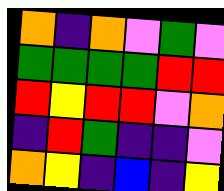[["orange", "indigo", "orange", "violet", "green", "violet"], ["green", "green", "green", "green", "red", "red"], ["red", "yellow", "red", "red", "violet", "orange"], ["indigo", "red", "green", "indigo", "indigo", "violet"], ["orange", "yellow", "indigo", "blue", "indigo", "yellow"]]